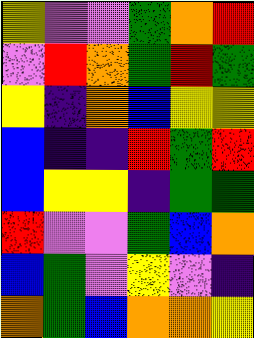[["yellow", "violet", "violet", "green", "orange", "red"], ["violet", "red", "orange", "green", "red", "green"], ["yellow", "indigo", "orange", "blue", "yellow", "yellow"], ["blue", "indigo", "indigo", "red", "green", "red"], ["blue", "yellow", "yellow", "indigo", "green", "green"], ["red", "violet", "violet", "green", "blue", "orange"], ["blue", "green", "violet", "yellow", "violet", "indigo"], ["orange", "green", "blue", "orange", "orange", "yellow"]]